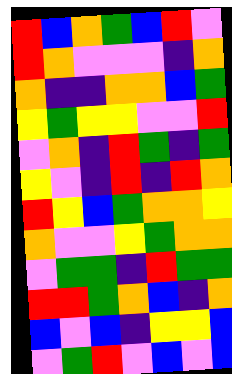[["red", "blue", "orange", "green", "blue", "red", "violet"], ["red", "orange", "violet", "violet", "violet", "indigo", "orange"], ["orange", "indigo", "indigo", "orange", "orange", "blue", "green"], ["yellow", "green", "yellow", "yellow", "violet", "violet", "red"], ["violet", "orange", "indigo", "red", "green", "indigo", "green"], ["yellow", "violet", "indigo", "red", "indigo", "red", "orange"], ["red", "yellow", "blue", "green", "orange", "orange", "yellow"], ["orange", "violet", "violet", "yellow", "green", "orange", "orange"], ["violet", "green", "green", "indigo", "red", "green", "green"], ["red", "red", "green", "orange", "blue", "indigo", "orange"], ["blue", "violet", "blue", "indigo", "yellow", "yellow", "blue"], ["violet", "green", "red", "violet", "blue", "violet", "blue"]]